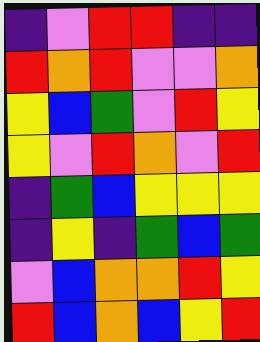[["indigo", "violet", "red", "red", "indigo", "indigo"], ["red", "orange", "red", "violet", "violet", "orange"], ["yellow", "blue", "green", "violet", "red", "yellow"], ["yellow", "violet", "red", "orange", "violet", "red"], ["indigo", "green", "blue", "yellow", "yellow", "yellow"], ["indigo", "yellow", "indigo", "green", "blue", "green"], ["violet", "blue", "orange", "orange", "red", "yellow"], ["red", "blue", "orange", "blue", "yellow", "red"]]